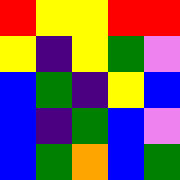[["red", "yellow", "yellow", "red", "red"], ["yellow", "indigo", "yellow", "green", "violet"], ["blue", "green", "indigo", "yellow", "blue"], ["blue", "indigo", "green", "blue", "violet"], ["blue", "green", "orange", "blue", "green"]]